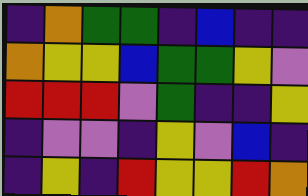[["indigo", "orange", "green", "green", "indigo", "blue", "indigo", "indigo"], ["orange", "yellow", "yellow", "blue", "green", "green", "yellow", "violet"], ["red", "red", "red", "violet", "green", "indigo", "indigo", "yellow"], ["indigo", "violet", "violet", "indigo", "yellow", "violet", "blue", "indigo"], ["indigo", "yellow", "indigo", "red", "yellow", "yellow", "red", "orange"]]